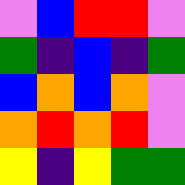[["violet", "blue", "red", "red", "violet"], ["green", "indigo", "blue", "indigo", "green"], ["blue", "orange", "blue", "orange", "violet"], ["orange", "red", "orange", "red", "violet"], ["yellow", "indigo", "yellow", "green", "green"]]